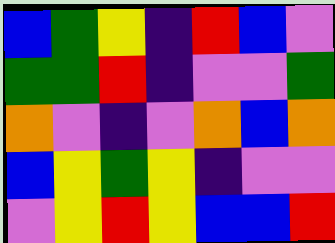[["blue", "green", "yellow", "indigo", "red", "blue", "violet"], ["green", "green", "red", "indigo", "violet", "violet", "green"], ["orange", "violet", "indigo", "violet", "orange", "blue", "orange"], ["blue", "yellow", "green", "yellow", "indigo", "violet", "violet"], ["violet", "yellow", "red", "yellow", "blue", "blue", "red"]]